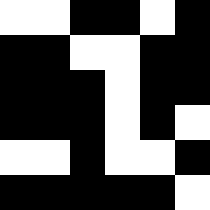[["white", "white", "black", "black", "white", "black"], ["black", "black", "white", "white", "black", "black"], ["black", "black", "black", "white", "black", "black"], ["black", "black", "black", "white", "black", "white"], ["white", "white", "black", "white", "white", "black"], ["black", "black", "black", "black", "black", "white"]]